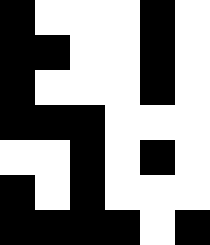[["black", "white", "white", "white", "black", "white"], ["black", "black", "white", "white", "black", "white"], ["black", "white", "white", "white", "black", "white"], ["black", "black", "black", "white", "white", "white"], ["white", "white", "black", "white", "black", "white"], ["black", "white", "black", "white", "white", "white"], ["black", "black", "black", "black", "white", "black"]]